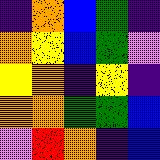[["indigo", "orange", "blue", "green", "indigo"], ["orange", "yellow", "blue", "green", "violet"], ["yellow", "orange", "indigo", "yellow", "indigo"], ["orange", "orange", "green", "green", "blue"], ["violet", "red", "orange", "indigo", "blue"]]